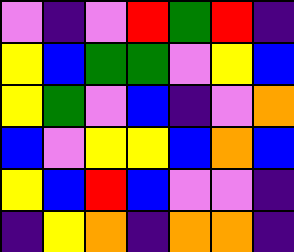[["violet", "indigo", "violet", "red", "green", "red", "indigo"], ["yellow", "blue", "green", "green", "violet", "yellow", "blue"], ["yellow", "green", "violet", "blue", "indigo", "violet", "orange"], ["blue", "violet", "yellow", "yellow", "blue", "orange", "blue"], ["yellow", "blue", "red", "blue", "violet", "violet", "indigo"], ["indigo", "yellow", "orange", "indigo", "orange", "orange", "indigo"]]